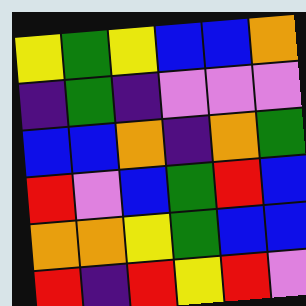[["yellow", "green", "yellow", "blue", "blue", "orange"], ["indigo", "green", "indigo", "violet", "violet", "violet"], ["blue", "blue", "orange", "indigo", "orange", "green"], ["red", "violet", "blue", "green", "red", "blue"], ["orange", "orange", "yellow", "green", "blue", "blue"], ["red", "indigo", "red", "yellow", "red", "violet"]]